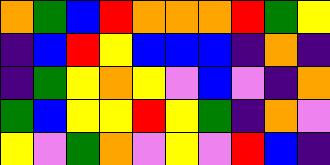[["orange", "green", "blue", "red", "orange", "orange", "orange", "red", "green", "yellow"], ["indigo", "blue", "red", "yellow", "blue", "blue", "blue", "indigo", "orange", "indigo"], ["indigo", "green", "yellow", "orange", "yellow", "violet", "blue", "violet", "indigo", "orange"], ["green", "blue", "yellow", "yellow", "red", "yellow", "green", "indigo", "orange", "violet"], ["yellow", "violet", "green", "orange", "violet", "yellow", "violet", "red", "blue", "indigo"]]